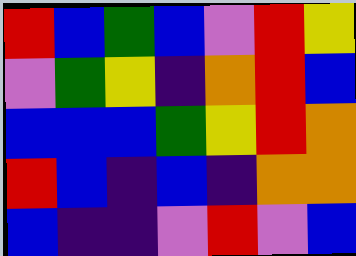[["red", "blue", "green", "blue", "violet", "red", "yellow"], ["violet", "green", "yellow", "indigo", "orange", "red", "blue"], ["blue", "blue", "blue", "green", "yellow", "red", "orange"], ["red", "blue", "indigo", "blue", "indigo", "orange", "orange"], ["blue", "indigo", "indigo", "violet", "red", "violet", "blue"]]